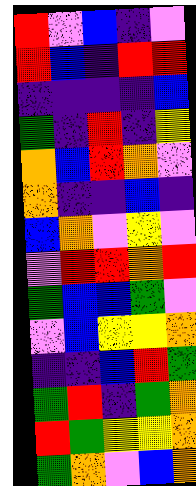[["red", "violet", "blue", "indigo", "violet"], ["red", "blue", "indigo", "red", "red"], ["indigo", "indigo", "indigo", "indigo", "blue"], ["green", "indigo", "red", "indigo", "yellow"], ["orange", "blue", "red", "orange", "violet"], ["orange", "indigo", "indigo", "blue", "indigo"], ["blue", "orange", "violet", "yellow", "violet"], ["violet", "red", "red", "orange", "red"], ["green", "blue", "blue", "green", "violet"], ["violet", "blue", "yellow", "yellow", "orange"], ["indigo", "indigo", "blue", "red", "green"], ["green", "red", "indigo", "green", "orange"], ["red", "green", "yellow", "yellow", "orange"], ["green", "orange", "violet", "blue", "orange"]]